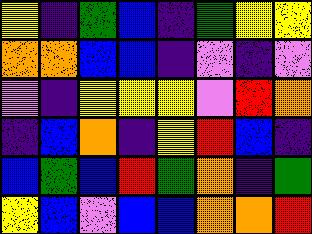[["yellow", "indigo", "green", "blue", "indigo", "green", "yellow", "yellow"], ["orange", "orange", "blue", "blue", "indigo", "violet", "indigo", "violet"], ["violet", "indigo", "yellow", "yellow", "yellow", "violet", "red", "orange"], ["indigo", "blue", "orange", "indigo", "yellow", "red", "blue", "indigo"], ["blue", "green", "blue", "red", "green", "orange", "indigo", "green"], ["yellow", "blue", "violet", "blue", "blue", "orange", "orange", "red"]]